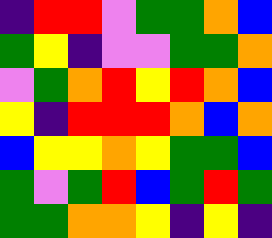[["indigo", "red", "red", "violet", "green", "green", "orange", "blue"], ["green", "yellow", "indigo", "violet", "violet", "green", "green", "orange"], ["violet", "green", "orange", "red", "yellow", "red", "orange", "blue"], ["yellow", "indigo", "red", "red", "red", "orange", "blue", "orange"], ["blue", "yellow", "yellow", "orange", "yellow", "green", "green", "blue"], ["green", "violet", "green", "red", "blue", "green", "red", "green"], ["green", "green", "orange", "orange", "yellow", "indigo", "yellow", "indigo"]]